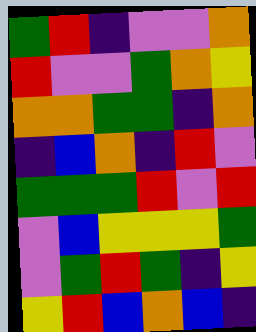[["green", "red", "indigo", "violet", "violet", "orange"], ["red", "violet", "violet", "green", "orange", "yellow"], ["orange", "orange", "green", "green", "indigo", "orange"], ["indigo", "blue", "orange", "indigo", "red", "violet"], ["green", "green", "green", "red", "violet", "red"], ["violet", "blue", "yellow", "yellow", "yellow", "green"], ["violet", "green", "red", "green", "indigo", "yellow"], ["yellow", "red", "blue", "orange", "blue", "indigo"]]